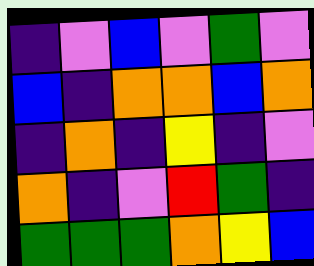[["indigo", "violet", "blue", "violet", "green", "violet"], ["blue", "indigo", "orange", "orange", "blue", "orange"], ["indigo", "orange", "indigo", "yellow", "indigo", "violet"], ["orange", "indigo", "violet", "red", "green", "indigo"], ["green", "green", "green", "orange", "yellow", "blue"]]